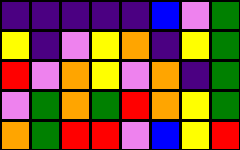[["indigo", "indigo", "indigo", "indigo", "indigo", "blue", "violet", "green"], ["yellow", "indigo", "violet", "yellow", "orange", "indigo", "yellow", "green"], ["red", "violet", "orange", "yellow", "violet", "orange", "indigo", "green"], ["violet", "green", "orange", "green", "red", "orange", "yellow", "green"], ["orange", "green", "red", "red", "violet", "blue", "yellow", "red"]]